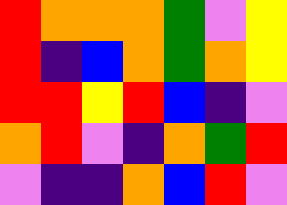[["red", "orange", "orange", "orange", "green", "violet", "yellow"], ["red", "indigo", "blue", "orange", "green", "orange", "yellow"], ["red", "red", "yellow", "red", "blue", "indigo", "violet"], ["orange", "red", "violet", "indigo", "orange", "green", "red"], ["violet", "indigo", "indigo", "orange", "blue", "red", "violet"]]